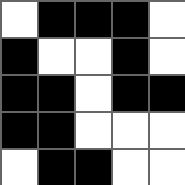[["white", "black", "black", "black", "white"], ["black", "white", "white", "black", "white"], ["black", "black", "white", "black", "black"], ["black", "black", "white", "white", "white"], ["white", "black", "black", "white", "white"]]